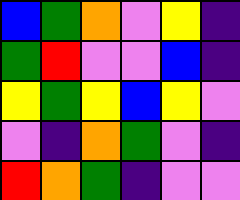[["blue", "green", "orange", "violet", "yellow", "indigo"], ["green", "red", "violet", "violet", "blue", "indigo"], ["yellow", "green", "yellow", "blue", "yellow", "violet"], ["violet", "indigo", "orange", "green", "violet", "indigo"], ["red", "orange", "green", "indigo", "violet", "violet"]]